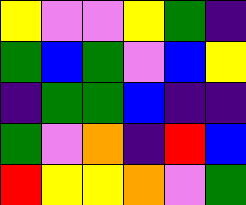[["yellow", "violet", "violet", "yellow", "green", "indigo"], ["green", "blue", "green", "violet", "blue", "yellow"], ["indigo", "green", "green", "blue", "indigo", "indigo"], ["green", "violet", "orange", "indigo", "red", "blue"], ["red", "yellow", "yellow", "orange", "violet", "green"]]